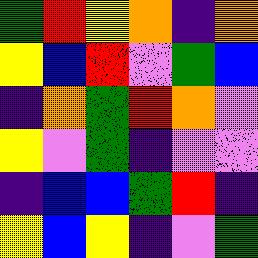[["green", "red", "yellow", "orange", "indigo", "orange"], ["yellow", "blue", "red", "violet", "green", "blue"], ["indigo", "orange", "green", "red", "orange", "violet"], ["yellow", "violet", "green", "indigo", "violet", "violet"], ["indigo", "blue", "blue", "green", "red", "indigo"], ["yellow", "blue", "yellow", "indigo", "violet", "green"]]